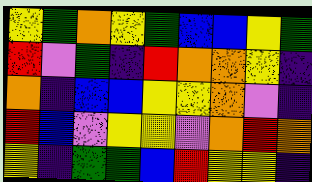[["yellow", "green", "orange", "yellow", "green", "blue", "blue", "yellow", "green"], ["red", "violet", "green", "indigo", "red", "orange", "orange", "yellow", "indigo"], ["orange", "indigo", "blue", "blue", "yellow", "yellow", "orange", "violet", "indigo"], ["red", "blue", "violet", "yellow", "yellow", "violet", "orange", "red", "orange"], ["yellow", "indigo", "green", "green", "blue", "red", "yellow", "yellow", "indigo"]]